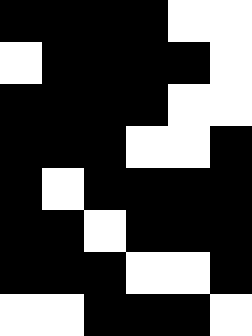[["black", "black", "black", "black", "white", "white"], ["white", "black", "black", "black", "black", "white"], ["black", "black", "black", "black", "white", "white"], ["black", "black", "black", "white", "white", "black"], ["black", "white", "black", "black", "black", "black"], ["black", "black", "white", "black", "black", "black"], ["black", "black", "black", "white", "white", "black"], ["white", "white", "black", "black", "black", "white"]]